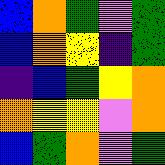[["blue", "orange", "green", "violet", "green"], ["blue", "orange", "yellow", "indigo", "green"], ["indigo", "blue", "green", "yellow", "orange"], ["orange", "yellow", "yellow", "violet", "orange"], ["blue", "green", "orange", "violet", "green"]]